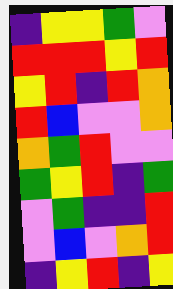[["indigo", "yellow", "yellow", "green", "violet"], ["red", "red", "red", "yellow", "red"], ["yellow", "red", "indigo", "red", "orange"], ["red", "blue", "violet", "violet", "orange"], ["orange", "green", "red", "violet", "violet"], ["green", "yellow", "red", "indigo", "green"], ["violet", "green", "indigo", "indigo", "red"], ["violet", "blue", "violet", "orange", "red"], ["indigo", "yellow", "red", "indigo", "yellow"]]